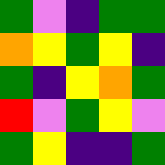[["green", "violet", "indigo", "green", "green"], ["orange", "yellow", "green", "yellow", "indigo"], ["green", "indigo", "yellow", "orange", "green"], ["red", "violet", "green", "yellow", "violet"], ["green", "yellow", "indigo", "indigo", "green"]]